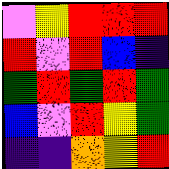[["violet", "yellow", "red", "red", "red"], ["red", "violet", "red", "blue", "indigo"], ["green", "red", "green", "red", "green"], ["blue", "violet", "red", "yellow", "green"], ["indigo", "indigo", "orange", "yellow", "red"]]